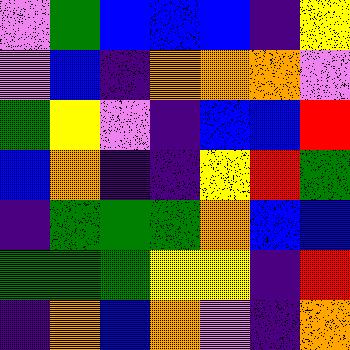[["violet", "green", "blue", "blue", "blue", "indigo", "yellow"], ["violet", "blue", "indigo", "orange", "orange", "orange", "violet"], ["green", "yellow", "violet", "indigo", "blue", "blue", "red"], ["blue", "orange", "indigo", "indigo", "yellow", "red", "green"], ["indigo", "green", "green", "green", "orange", "blue", "blue"], ["green", "green", "green", "yellow", "yellow", "indigo", "red"], ["indigo", "orange", "blue", "orange", "violet", "indigo", "orange"]]